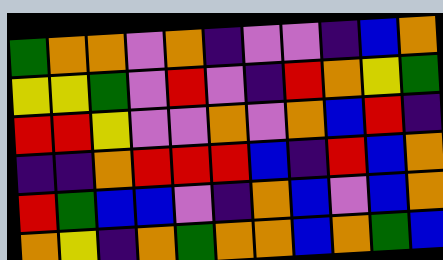[["green", "orange", "orange", "violet", "orange", "indigo", "violet", "violet", "indigo", "blue", "orange"], ["yellow", "yellow", "green", "violet", "red", "violet", "indigo", "red", "orange", "yellow", "green"], ["red", "red", "yellow", "violet", "violet", "orange", "violet", "orange", "blue", "red", "indigo"], ["indigo", "indigo", "orange", "red", "red", "red", "blue", "indigo", "red", "blue", "orange"], ["red", "green", "blue", "blue", "violet", "indigo", "orange", "blue", "violet", "blue", "orange"], ["orange", "yellow", "indigo", "orange", "green", "orange", "orange", "blue", "orange", "green", "blue"]]